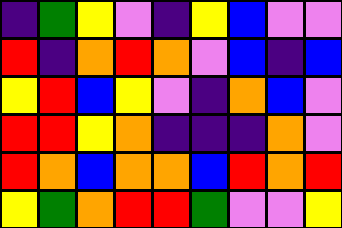[["indigo", "green", "yellow", "violet", "indigo", "yellow", "blue", "violet", "violet"], ["red", "indigo", "orange", "red", "orange", "violet", "blue", "indigo", "blue"], ["yellow", "red", "blue", "yellow", "violet", "indigo", "orange", "blue", "violet"], ["red", "red", "yellow", "orange", "indigo", "indigo", "indigo", "orange", "violet"], ["red", "orange", "blue", "orange", "orange", "blue", "red", "orange", "red"], ["yellow", "green", "orange", "red", "red", "green", "violet", "violet", "yellow"]]